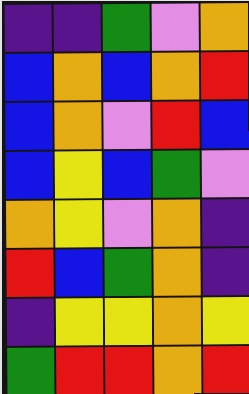[["indigo", "indigo", "green", "violet", "orange"], ["blue", "orange", "blue", "orange", "red"], ["blue", "orange", "violet", "red", "blue"], ["blue", "yellow", "blue", "green", "violet"], ["orange", "yellow", "violet", "orange", "indigo"], ["red", "blue", "green", "orange", "indigo"], ["indigo", "yellow", "yellow", "orange", "yellow"], ["green", "red", "red", "orange", "red"]]